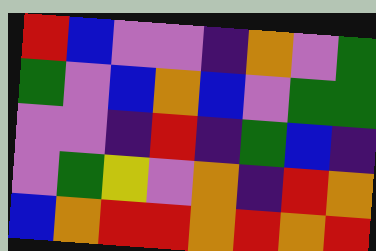[["red", "blue", "violet", "violet", "indigo", "orange", "violet", "green"], ["green", "violet", "blue", "orange", "blue", "violet", "green", "green"], ["violet", "violet", "indigo", "red", "indigo", "green", "blue", "indigo"], ["violet", "green", "yellow", "violet", "orange", "indigo", "red", "orange"], ["blue", "orange", "red", "red", "orange", "red", "orange", "red"]]